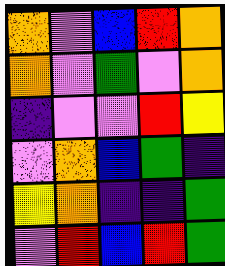[["orange", "violet", "blue", "red", "orange"], ["orange", "violet", "green", "violet", "orange"], ["indigo", "violet", "violet", "red", "yellow"], ["violet", "orange", "blue", "green", "indigo"], ["yellow", "orange", "indigo", "indigo", "green"], ["violet", "red", "blue", "red", "green"]]